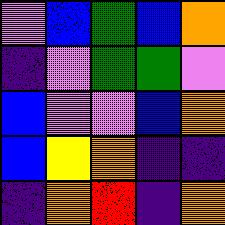[["violet", "blue", "green", "blue", "orange"], ["indigo", "violet", "green", "green", "violet"], ["blue", "violet", "violet", "blue", "orange"], ["blue", "yellow", "orange", "indigo", "indigo"], ["indigo", "orange", "red", "indigo", "orange"]]